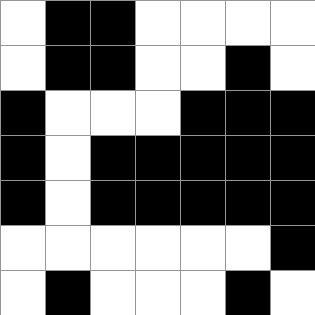[["white", "black", "black", "white", "white", "white", "white"], ["white", "black", "black", "white", "white", "black", "white"], ["black", "white", "white", "white", "black", "black", "black"], ["black", "white", "black", "black", "black", "black", "black"], ["black", "white", "black", "black", "black", "black", "black"], ["white", "white", "white", "white", "white", "white", "black"], ["white", "black", "white", "white", "white", "black", "white"]]